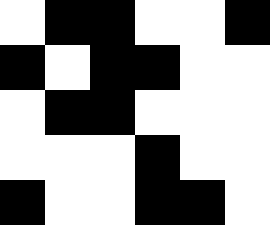[["white", "black", "black", "white", "white", "black"], ["black", "white", "black", "black", "white", "white"], ["white", "black", "black", "white", "white", "white"], ["white", "white", "white", "black", "white", "white"], ["black", "white", "white", "black", "black", "white"]]